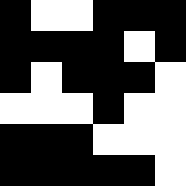[["black", "white", "white", "black", "black", "black"], ["black", "black", "black", "black", "white", "black"], ["black", "white", "black", "black", "black", "white"], ["white", "white", "white", "black", "white", "white"], ["black", "black", "black", "white", "white", "white"], ["black", "black", "black", "black", "black", "white"]]